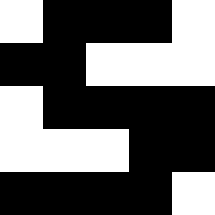[["white", "black", "black", "black", "white"], ["black", "black", "white", "white", "white"], ["white", "black", "black", "black", "black"], ["white", "white", "white", "black", "black"], ["black", "black", "black", "black", "white"]]